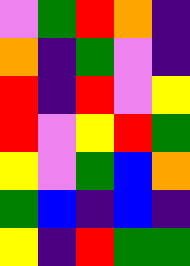[["violet", "green", "red", "orange", "indigo"], ["orange", "indigo", "green", "violet", "indigo"], ["red", "indigo", "red", "violet", "yellow"], ["red", "violet", "yellow", "red", "green"], ["yellow", "violet", "green", "blue", "orange"], ["green", "blue", "indigo", "blue", "indigo"], ["yellow", "indigo", "red", "green", "green"]]